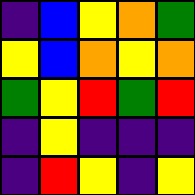[["indigo", "blue", "yellow", "orange", "green"], ["yellow", "blue", "orange", "yellow", "orange"], ["green", "yellow", "red", "green", "red"], ["indigo", "yellow", "indigo", "indigo", "indigo"], ["indigo", "red", "yellow", "indigo", "yellow"]]